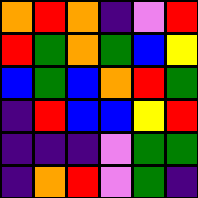[["orange", "red", "orange", "indigo", "violet", "red"], ["red", "green", "orange", "green", "blue", "yellow"], ["blue", "green", "blue", "orange", "red", "green"], ["indigo", "red", "blue", "blue", "yellow", "red"], ["indigo", "indigo", "indigo", "violet", "green", "green"], ["indigo", "orange", "red", "violet", "green", "indigo"]]